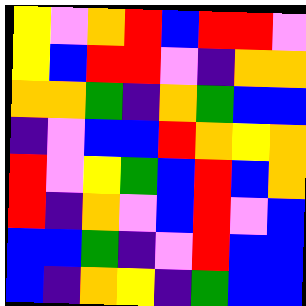[["yellow", "violet", "orange", "red", "blue", "red", "red", "violet"], ["yellow", "blue", "red", "red", "violet", "indigo", "orange", "orange"], ["orange", "orange", "green", "indigo", "orange", "green", "blue", "blue"], ["indigo", "violet", "blue", "blue", "red", "orange", "yellow", "orange"], ["red", "violet", "yellow", "green", "blue", "red", "blue", "orange"], ["red", "indigo", "orange", "violet", "blue", "red", "violet", "blue"], ["blue", "blue", "green", "indigo", "violet", "red", "blue", "blue"], ["blue", "indigo", "orange", "yellow", "indigo", "green", "blue", "blue"]]